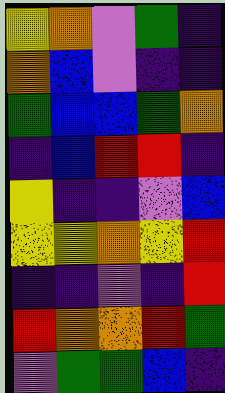[["yellow", "orange", "violet", "green", "indigo"], ["orange", "blue", "violet", "indigo", "indigo"], ["green", "blue", "blue", "green", "orange"], ["indigo", "blue", "red", "red", "indigo"], ["yellow", "indigo", "indigo", "violet", "blue"], ["yellow", "yellow", "orange", "yellow", "red"], ["indigo", "indigo", "violet", "indigo", "red"], ["red", "orange", "orange", "red", "green"], ["violet", "green", "green", "blue", "indigo"]]